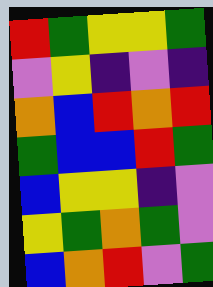[["red", "green", "yellow", "yellow", "green"], ["violet", "yellow", "indigo", "violet", "indigo"], ["orange", "blue", "red", "orange", "red"], ["green", "blue", "blue", "red", "green"], ["blue", "yellow", "yellow", "indigo", "violet"], ["yellow", "green", "orange", "green", "violet"], ["blue", "orange", "red", "violet", "green"]]